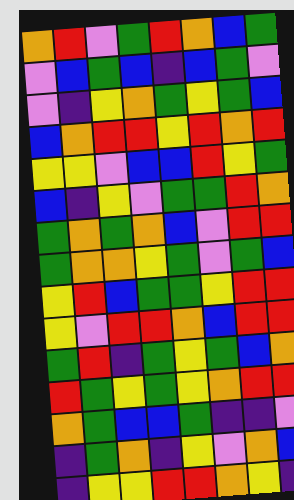[["orange", "red", "violet", "green", "red", "orange", "blue", "green"], ["violet", "blue", "green", "blue", "indigo", "blue", "green", "violet"], ["violet", "indigo", "yellow", "orange", "green", "yellow", "green", "blue"], ["blue", "orange", "red", "red", "yellow", "red", "orange", "red"], ["yellow", "yellow", "violet", "blue", "blue", "red", "yellow", "green"], ["blue", "indigo", "yellow", "violet", "green", "green", "red", "orange"], ["green", "orange", "green", "orange", "blue", "violet", "red", "red"], ["green", "orange", "orange", "yellow", "green", "violet", "green", "blue"], ["yellow", "red", "blue", "green", "green", "yellow", "red", "red"], ["yellow", "violet", "red", "red", "orange", "blue", "red", "red"], ["green", "red", "indigo", "green", "yellow", "green", "blue", "orange"], ["red", "green", "yellow", "green", "yellow", "orange", "red", "red"], ["orange", "green", "blue", "blue", "green", "indigo", "indigo", "violet"], ["indigo", "green", "orange", "indigo", "yellow", "violet", "orange", "blue"], ["indigo", "yellow", "yellow", "red", "red", "orange", "yellow", "indigo"]]